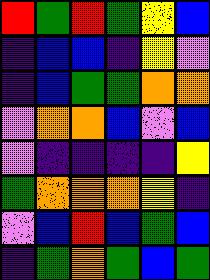[["red", "green", "red", "green", "yellow", "blue"], ["indigo", "blue", "blue", "indigo", "yellow", "violet"], ["indigo", "blue", "green", "green", "orange", "orange"], ["violet", "orange", "orange", "blue", "violet", "blue"], ["violet", "indigo", "indigo", "indigo", "indigo", "yellow"], ["green", "orange", "orange", "orange", "yellow", "indigo"], ["violet", "blue", "red", "blue", "green", "blue"], ["indigo", "green", "orange", "green", "blue", "green"]]